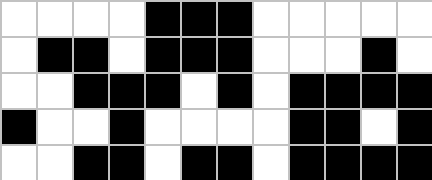[["white", "white", "white", "white", "black", "black", "black", "white", "white", "white", "white", "white"], ["white", "black", "black", "white", "black", "black", "black", "white", "white", "white", "black", "white"], ["white", "white", "black", "black", "black", "white", "black", "white", "black", "black", "black", "black"], ["black", "white", "white", "black", "white", "white", "white", "white", "black", "black", "white", "black"], ["white", "white", "black", "black", "white", "black", "black", "white", "black", "black", "black", "black"]]